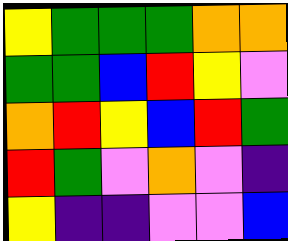[["yellow", "green", "green", "green", "orange", "orange"], ["green", "green", "blue", "red", "yellow", "violet"], ["orange", "red", "yellow", "blue", "red", "green"], ["red", "green", "violet", "orange", "violet", "indigo"], ["yellow", "indigo", "indigo", "violet", "violet", "blue"]]